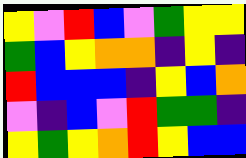[["yellow", "violet", "red", "blue", "violet", "green", "yellow", "yellow"], ["green", "blue", "yellow", "orange", "orange", "indigo", "yellow", "indigo"], ["red", "blue", "blue", "blue", "indigo", "yellow", "blue", "orange"], ["violet", "indigo", "blue", "violet", "red", "green", "green", "indigo"], ["yellow", "green", "yellow", "orange", "red", "yellow", "blue", "blue"]]